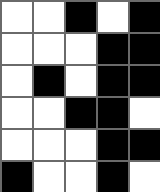[["white", "white", "black", "white", "black"], ["white", "white", "white", "black", "black"], ["white", "black", "white", "black", "black"], ["white", "white", "black", "black", "white"], ["white", "white", "white", "black", "black"], ["black", "white", "white", "black", "white"]]